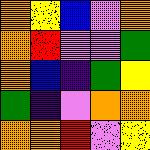[["orange", "yellow", "blue", "violet", "orange"], ["orange", "red", "violet", "violet", "green"], ["orange", "blue", "indigo", "green", "yellow"], ["green", "indigo", "violet", "orange", "orange"], ["orange", "orange", "red", "violet", "yellow"]]